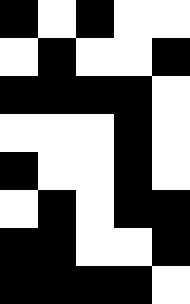[["black", "white", "black", "white", "white"], ["white", "black", "white", "white", "black"], ["black", "black", "black", "black", "white"], ["white", "white", "white", "black", "white"], ["black", "white", "white", "black", "white"], ["white", "black", "white", "black", "black"], ["black", "black", "white", "white", "black"], ["black", "black", "black", "black", "white"]]